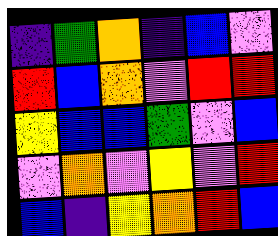[["indigo", "green", "orange", "indigo", "blue", "violet"], ["red", "blue", "orange", "violet", "red", "red"], ["yellow", "blue", "blue", "green", "violet", "blue"], ["violet", "orange", "violet", "yellow", "violet", "red"], ["blue", "indigo", "yellow", "orange", "red", "blue"]]